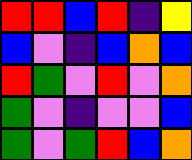[["red", "red", "blue", "red", "indigo", "yellow"], ["blue", "violet", "indigo", "blue", "orange", "blue"], ["red", "green", "violet", "red", "violet", "orange"], ["green", "violet", "indigo", "violet", "violet", "blue"], ["green", "violet", "green", "red", "blue", "orange"]]